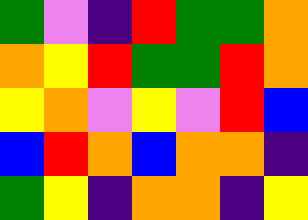[["green", "violet", "indigo", "red", "green", "green", "orange"], ["orange", "yellow", "red", "green", "green", "red", "orange"], ["yellow", "orange", "violet", "yellow", "violet", "red", "blue"], ["blue", "red", "orange", "blue", "orange", "orange", "indigo"], ["green", "yellow", "indigo", "orange", "orange", "indigo", "yellow"]]